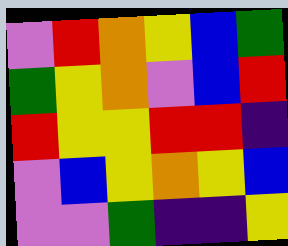[["violet", "red", "orange", "yellow", "blue", "green"], ["green", "yellow", "orange", "violet", "blue", "red"], ["red", "yellow", "yellow", "red", "red", "indigo"], ["violet", "blue", "yellow", "orange", "yellow", "blue"], ["violet", "violet", "green", "indigo", "indigo", "yellow"]]